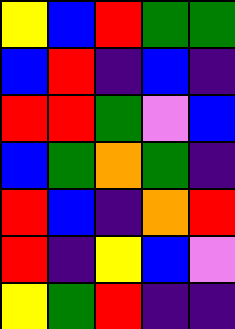[["yellow", "blue", "red", "green", "green"], ["blue", "red", "indigo", "blue", "indigo"], ["red", "red", "green", "violet", "blue"], ["blue", "green", "orange", "green", "indigo"], ["red", "blue", "indigo", "orange", "red"], ["red", "indigo", "yellow", "blue", "violet"], ["yellow", "green", "red", "indigo", "indigo"]]